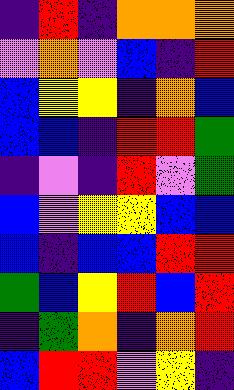[["indigo", "red", "indigo", "orange", "orange", "orange"], ["violet", "orange", "violet", "blue", "indigo", "red"], ["blue", "yellow", "yellow", "indigo", "orange", "blue"], ["blue", "blue", "indigo", "red", "red", "green"], ["indigo", "violet", "indigo", "red", "violet", "green"], ["blue", "violet", "yellow", "yellow", "blue", "blue"], ["blue", "indigo", "blue", "blue", "red", "red"], ["green", "blue", "yellow", "red", "blue", "red"], ["indigo", "green", "orange", "indigo", "orange", "red"], ["blue", "red", "red", "violet", "yellow", "indigo"]]